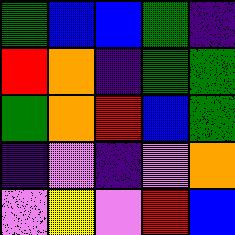[["green", "blue", "blue", "green", "indigo"], ["red", "orange", "indigo", "green", "green"], ["green", "orange", "red", "blue", "green"], ["indigo", "violet", "indigo", "violet", "orange"], ["violet", "yellow", "violet", "red", "blue"]]